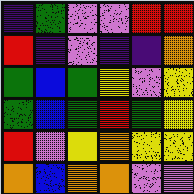[["indigo", "green", "violet", "violet", "red", "red"], ["red", "indigo", "violet", "indigo", "indigo", "orange"], ["green", "blue", "green", "yellow", "violet", "yellow"], ["green", "blue", "green", "red", "green", "yellow"], ["red", "violet", "yellow", "orange", "yellow", "yellow"], ["orange", "blue", "orange", "orange", "violet", "violet"]]